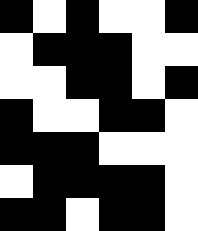[["black", "white", "black", "white", "white", "black"], ["white", "black", "black", "black", "white", "white"], ["white", "white", "black", "black", "white", "black"], ["black", "white", "white", "black", "black", "white"], ["black", "black", "black", "white", "white", "white"], ["white", "black", "black", "black", "black", "white"], ["black", "black", "white", "black", "black", "white"]]